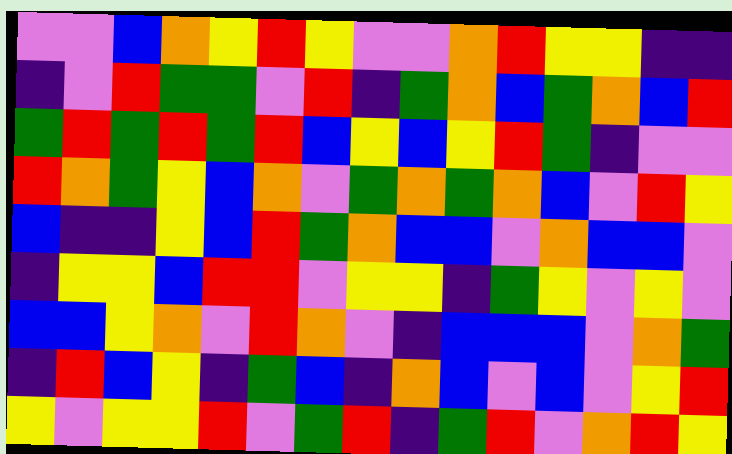[["violet", "violet", "blue", "orange", "yellow", "red", "yellow", "violet", "violet", "orange", "red", "yellow", "yellow", "indigo", "indigo"], ["indigo", "violet", "red", "green", "green", "violet", "red", "indigo", "green", "orange", "blue", "green", "orange", "blue", "red"], ["green", "red", "green", "red", "green", "red", "blue", "yellow", "blue", "yellow", "red", "green", "indigo", "violet", "violet"], ["red", "orange", "green", "yellow", "blue", "orange", "violet", "green", "orange", "green", "orange", "blue", "violet", "red", "yellow"], ["blue", "indigo", "indigo", "yellow", "blue", "red", "green", "orange", "blue", "blue", "violet", "orange", "blue", "blue", "violet"], ["indigo", "yellow", "yellow", "blue", "red", "red", "violet", "yellow", "yellow", "indigo", "green", "yellow", "violet", "yellow", "violet"], ["blue", "blue", "yellow", "orange", "violet", "red", "orange", "violet", "indigo", "blue", "blue", "blue", "violet", "orange", "green"], ["indigo", "red", "blue", "yellow", "indigo", "green", "blue", "indigo", "orange", "blue", "violet", "blue", "violet", "yellow", "red"], ["yellow", "violet", "yellow", "yellow", "red", "violet", "green", "red", "indigo", "green", "red", "violet", "orange", "red", "yellow"]]